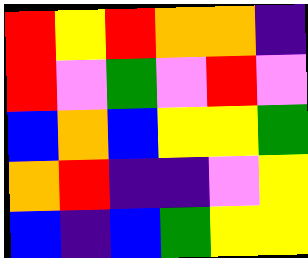[["red", "yellow", "red", "orange", "orange", "indigo"], ["red", "violet", "green", "violet", "red", "violet"], ["blue", "orange", "blue", "yellow", "yellow", "green"], ["orange", "red", "indigo", "indigo", "violet", "yellow"], ["blue", "indigo", "blue", "green", "yellow", "yellow"]]